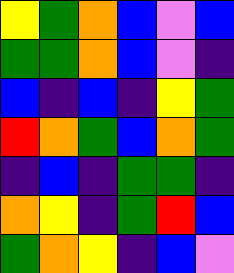[["yellow", "green", "orange", "blue", "violet", "blue"], ["green", "green", "orange", "blue", "violet", "indigo"], ["blue", "indigo", "blue", "indigo", "yellow", "green"], ["red", "orange", "green", "blue", "orange", "green"], ["indigo", "blue", "indigo", "green", "green", "indigo"], ["orange", "yellow", "indigo", "green", "red", "blue"], ["green", "orange", "yellow", "indigo", "blue", "violet"]]